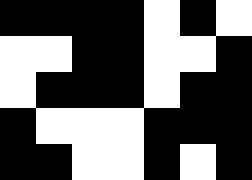[["black", "black", "black", "black", "white", "black", "white"], ["white", "white", "black", "black", "white", "white", "black"], ["white", "black", "black", "black", "white", "black", "black"], ["black", "white", "white", "white", "black", "black", "black"], ["black", "black", "white", "white", "black", "white", "black"]]